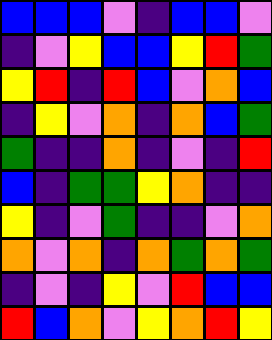[["blue", "blue", "blue", "violet", "indigo", "blue", "blue", "violet"], ["indigo", "violet", "yellow", "blue", "blue", "yellow", "red", "green"], ["yellow", "red", "indigo", "red", "blue", "violet", "orange", "blue"], ["indigo", "yellow", "violet", "orange", "indigo", "orange", "blue", "green"], ["green", "indigo", "indigo", "orange", "indigo", "violet", "indigo", "red"], ["blue", "indigo", "green", "green", "yellow", "orange", "indigo", "indigo"], ["yellow", "indigo", "violet", "green", "indigo", "indigo", "violet", "orange"], ["orange", "violet", "orange", "indigo", "orange", "green", "orange", "green"], ["indigo", "violet", "indigo", "yellow", "violet", "red", "blue", "blue"], ["red", "blue", "orange", "violet", "yellow", "orange", "red", "yellow"]]